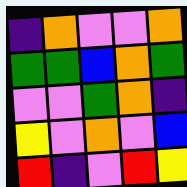[["indigo", "orange", "violet", "violet", "orange"], ["green", "green", "blue", "orange", "green"], ["violet", "violet", "green", "orange", "indigo"], ["yellow", "violet", "orange", "violet", "blue"], ["red", "indigo", "violet", "red", "yellow"]]